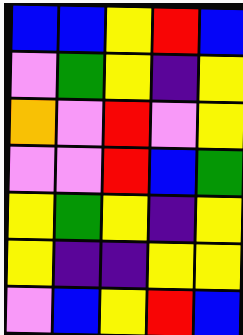[["blue", "blue", "yellow", "red", "blue"], ["violet", "green", "yellow", "indigo", "yellow"], ["orange", "violet", "red", "violet", "yellow"], ["violet", "violet", "red", "blue", "green"], ["yellow", "green", "yellow", "indigo", "yellow"], ["yellow", "indigo", "indigo", "yellow", "yellow"], ["violet", "blue", "yellow", "red", "blue"]]